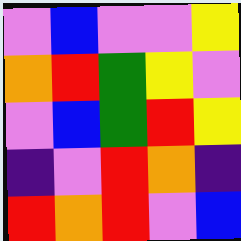[["violet", "blue", "violet", "violet", "yellow"], ["orange", "red", "green", "yellow", "violet"], ["violet", "blue", "green", "red", "yellow"], ["indigo", "violet", "red", "orange", "indigo"], ["red", "orange", "red", "violet", "blue"]]